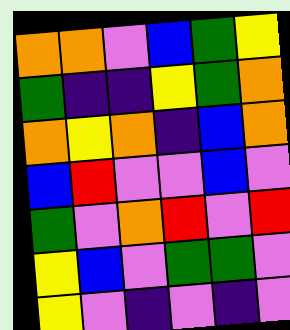[["orange", "orange", "violet", "blue", "green", "yellow"], ["green", "indigo", "indigo", "yellow", "green", "orange"], ["orange", "yellow", "orange", "indigo", "blue", "orange"], ["blue", "red", "violet", "violet", "blue", "violet"], ["green", "violet", "orange", "red", "violet", "red"], ["yellow", "blue", "violet", "green", "green", "violet"], ["yellow", "violet", "indigo", "violet", "indigo", "violet"]]